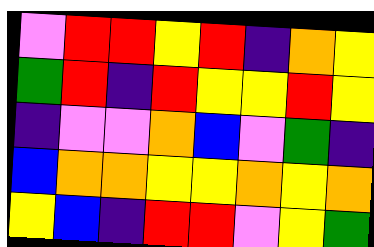[["violet", "red", "red", "yellow", "red", "indigo", "orange", "yellow"], ["green", "red", "indigo", "red", "yellow", "yellow", "red", "yellow"], ["indigo", "violet", "violet", "orange", "blue", "violet", "green", "indigo"], ["blue", "orange", "orange", "yellow", "yellow", "orange", "yellow", "orange"], ["yellow", "blue", "indigo", "red", "red", "violet", "yellow", "green"]]